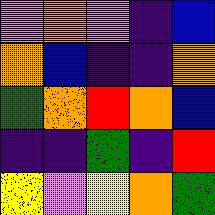[["violet", "orange", "violet", "indigo", "blue"], ["orange", "blue", "indigo", "indigo", "orange"], ["green", "orange", "red", "orange", "blue"], ["indigo", "indigo", "green", "indigo", "red"], ["yellow", "violet", "yellow", "orange", "green"]]